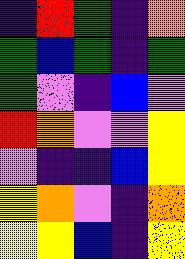[["indigo", "red", "green", "indigo", "orange"], ["green", "blue", "green", "indigo", "green"], ["green", "violet", "indigo", "blue", "violet"], ["red", "orange", "violet", "violet", "yellow"], ["violet", "indigo", "indigo", "blue", "yellow"], ["yellow", "orange", "violet", "indigo", "orange"], ["yellow", "yellow", "blue", "indigo", "yellow"]]